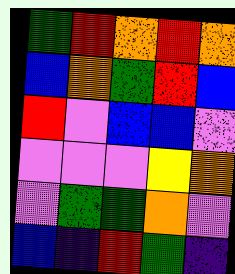[["green", "red", "orange", "red", "orange"], ["blue", "orange", "green", "red", "blue"], ["red", "violet", "blue", "blue", "violet"], ["violet", "violet", "violet", "yellow", "orange"], ["violet", "green", "green", "orange", "violet"], ["blue", "indigo", "red", "green", "indigo"]]